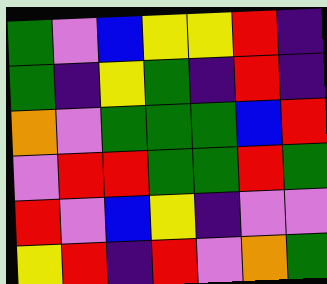[["green", "violet", "blue", "yellow", "yellow", "red", "indigo"], ["green", "indigo", "yellow", "green", "indigo", "red", "indigo"], ["orange", "violet", "green", "green", "green", "blue", "red"], ["violet", "red", "red", "green", "green", "red", "green"], ["red", "violet", "blue", "yellow", "indigo", "violet", "violet"], ["yellow", "red", "indigo", "red", "violet", "orange", "green"]]